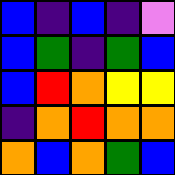[["blue", "indigo", "blue", "indigo", "violet"], ["blue", "green", "indigo", "green", "blue"], ["blue", "red", "orange", "yellow", "yellow"], ["indigo", "orange", "red", "orange", "orange"], ["orange", "blue", "orange", "green", "blue"]]